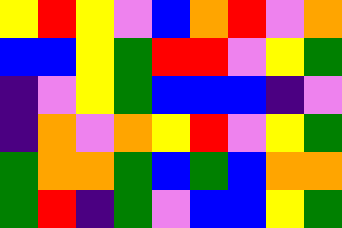[["yellow", "red", "yellow", "violet", "blue", "orange", "red", "violet", "orange"], ["blue", "blue", "yellow", "green", "red", "red", "violet", "yellow", "green"], ["indigo", "violet", "yellow", "green", "blue", "blue", "blue", "indigo", "violet"], ["indigo", "orange", "violet", "orange", "yellow", "red", "violet", "yellow", "green"], ["green", "orange", "orange", "green", "blue", "green", "blue", "orange", "orange"], ["green", "red", "indigo", "green", "violet", "blue", "blue", "yellow", "green"]]